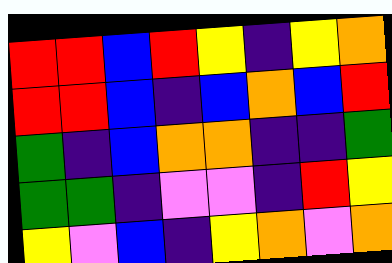[["red", "red", "blue", "red", "yellow", "indigo", "yellow", "orange"], ["red", "red", "blue", "indigo", "blue", "orange", "blue", "red"], ["green", "indigo", "blue", "orange", "orange", "indigo", "indigo", "green"], ["green", "green", "indigo", "violet", "violet", "indigo", "red", "yellow"], ["yellow", "violet", "blue", "indigo", "yellow", "orange", "violet", "orange"]]